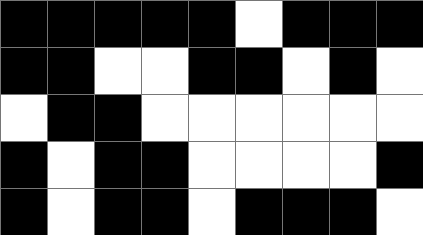[["black", "black", "black", "black", "black", "white", "black", "black", "black"], ["black", "black", "white", "white", "black", "black", "white", "black", "white"], ["white", "black", "black", "white", "white", "white", "white", "white", "white"], ["black", "white", "black", "black", "white", "white", "white", "white", "black"], ["black", "white", "black", "black", "white", "black", "black", "black", "white"]]